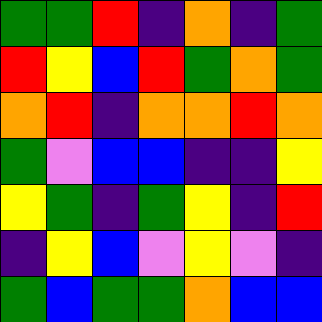[["green", "green", "red", "indigo", "orange", "indigo", "green"], ["red", "yellow", "blue", "red", "green", "orange", "green"], ["orange", "red", "indigo", "orange", "orange", "red", "orange"], ["green", "violet", "blue", "blue", "indigo", "indigo", "yellow"], ["yellow", "green", "indigo", "green", "yellow", "indigo", "red"], ["indigo", "yellow", "blue", "violet", "yellow", "violet", "indigo"], ["green", "blue", "green", "green", "orange", "blue", "blue"]]